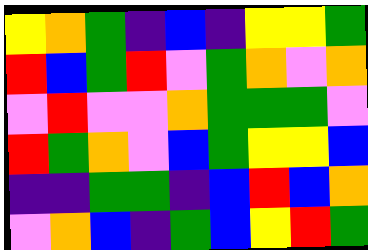[["yellow", "orange", "green", "indigo", "blue", "indigo", "yellow", "yellow", "green"], ["red", "blue", "green", "red", "violet", "green", "orange", "violet", "orange"], ["violet", "red", "violet", "violet", "orange", "green", "green", "green", "violet"], ["red", "green", "orange", "violet", "blue", "green", "yellow", "yellow", "blue"], ["indigo", "indigo", "green", "green", "indigo", "blue", "red", "blue", "orange"], ["violet", "orange", "blue", "indigo", "green", "blue", "yellow", "red", "green"]]